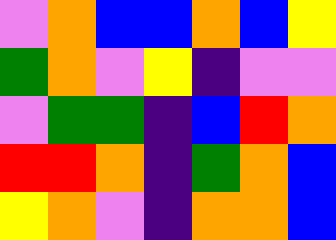[["violet", "orange", "blue", "blue", "orange", "blue", "yellow"], ["green", "orange", "violet", "yellow", "indigo", "violet", "violet"], ["violet", "green", "green", "indigo", "blue", "red", "orange"], ["red", "red", "orange", "indigo", "green", "orange", "blue"], ["yellow", "orange", "violet", "indigo", "orange", "orange", "blue"]]